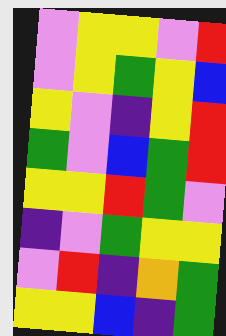[["violet", "yellow", "yellow", "violet", "red"], ["violet", "yellow", "green", "yellow", "blue"], ["yellow", "violet", "indigo", "yellow", "red"], ["green", "violet", "blue", "green", "red"], ["yellow", "yellow", "red", "green", "violet"], ["indigo", "violet", "green", "yellow", "yellow"], ["violet", "red", "indigo", "orange", "green"], ["yellow", "yellow", "blue", "indigo", "green"]]